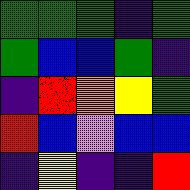[["green", "green", "green", "indigo", "green"], ["green", "blue", "blue", "green", "indigo"], ["indigo", "red", "orange", "yellow", "green"], ["red", "blue", "violet", "blue", "blue"], ["indigo", "yellow", "indigo", "indigo", "red"]]